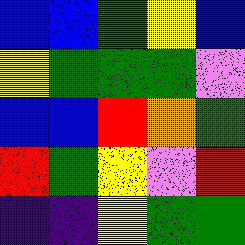[["blue", "blue", "green", "yellow", "blue"], ["yellow", "green", "green", "green", "violet"], ["blue", "blue", "red", "orange", "green"], ["red", "green", "yellow", "violet", "red"], ["indigo", "indigo", "yellow", "green", "green"]]